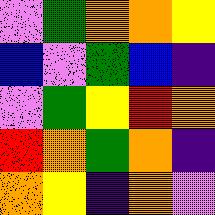[["violet", "green", "orange", "orange", "yellow"], ["blue", "violet", "green", "blue", "indigo"], ["violet", "green", "yellow", "red", "orange"], ["red", "orange", "green", "orange", "indigo"], ["orange", "yellow", "indigo", "orange", "violet"]]